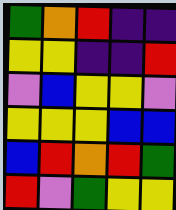[["green", "orange", "red", "indigo", "indigo"], ["yellow", "yellow", "indigo", "indigo", "red"], ["violet", "blue", "yellow", "yellow", "violet"], ["yellow", "yellow", "yellow", "blue", "blue"], ["blue", "red", "orange", "red", "green"], ["red", "violet", "green", "yellow", "yellow"]]